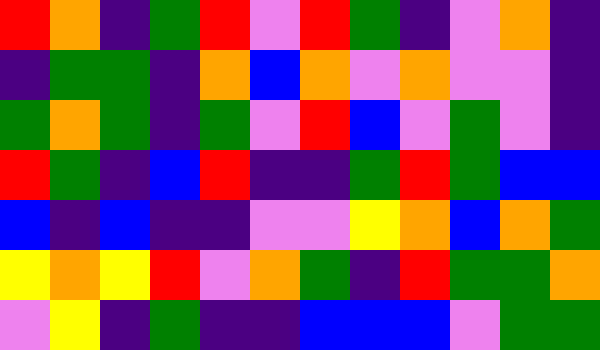[["red", "orange", "indigo", "green", "red", "violet", "red", "green", "indigo", "violet", "orange", "indigo"], ["indigo", "green", "green", "indigo", "orange", "blue", "orange", "violet", "orange", "violet", "violet", "indigo"], ["green", "orange", "green", "indigo", "green", "violet", "red", "blue", "violet", "green", "violet", "indigo"], ["red", "green", "indigo", "blue", "red", "indigo", "indigo", "green", "red", "green", "blue", "blue"], ["blue", "indigo", "blue", "indigo", "indigo", "violet", "violet", "yellow", "orange", "blue", "orange", "green"], ["yellow", "orange", "yellow", "red", "violet", "orange", "green", "indigo", "red", "green", "green", "orange"], ["violet", "yellow", "indigo", "green", "indigo", "indigo", "blue", "blue", "blue", "violet", "green", "green"]]